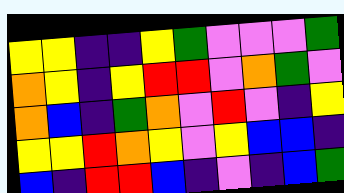[["yellow", "yellow", "indigo", "indigo", "yellow", "green", "violet", "violet", "violet", "green"], ["orange", "yellow", "indigo", "yellow", "red", "red", "violet", "orange", "green", "violet"], ["orange", "blue", "indigo", "green", "orange", "violet", "red", "violet", "indigo", "yellow"], ["yellow", "yellow", "red", "orange", "yellow", "violet", "yellow", "blue", "blue", "indigo"], ["blue", "indigo", "red", "red", "blue", "indigo", "violet", "indigo", "blue", "green"]]